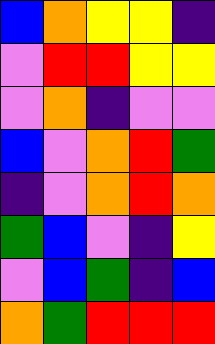[["blue", "orange", "yellow", "yellow", "indigo"], ["violet", "red", "red", "yellow", "yellow"], ["violet", "orange", "indigo", "violet", "violet"], ["blue", "violet", "orange", "red", "green"], ["indigo", "violet", "orange", "red", "orange"], ["green", "blue", "violet", "indigo", "yellow"], ["violet", "blue", "green", "indigo", "blue"], ["orange", "green", "red", "red", "red"]]